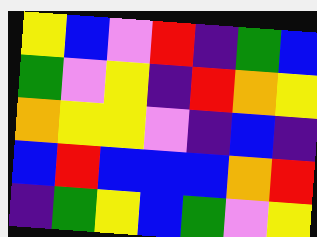[["yellow", "blue", "violet", "red", "indigo", "green", "blue"], ["green", "violet", "yellow", "indigo", "red", "orange", "yellow"], ["orange", "yellow", "yellow", "violet", "indigo", "blue", "indigo"], ["blue", "red", "blue", "blue", "blue", "orange", "red"], ["indigo", "green", "yellow", "blue", "green", "violet", "yellow"]]